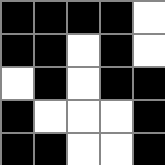[["black", "black", "black", "black", "white"], ["black", "black", "white", "black", "white"], ["white", "black", "white", "black", "black"], ["black", "white", "white", "white", "black"], ["black", "black", "white", "white", "black"]]